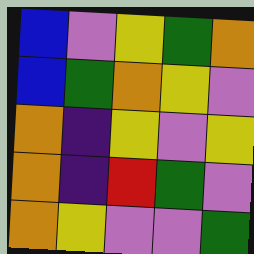[["blue", "violet", "yellow", "green", "orange"], ["blue", "green", "orange", "yellow", "violet"], ["orange", "indigo", "yellow", "violet", "yellow"], ["orange", "indigo", "red", "green", "violet"], ["orange", "yellow", "violet", "violet", "green"]]